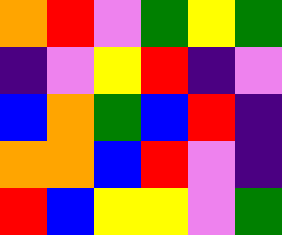[["orange", "red", "violet", "green", "yellow", "green"], ["indigo", "violet", "yellow", "red", "indigo", "violet"], ["blue", "orange", "green", "blue", "red", "indigo"], ["orange", "orange", "blue", "red", "violet", "indigo"], ["red", "blue", "yellow", "yellow", "violet", "green"]]